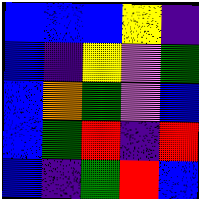[["blue", "blue", "blue", "yellow", "indigo"], ["blue", "indigo", "yellow", "violet", "green"], ["blue", "orange", "green", "violet", "blue"], ["blue", "green", "red", "indigo", "red"], ["blue", "indigo", "green", "red", "blue"]]